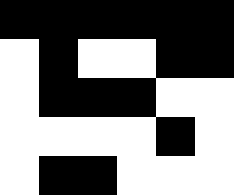[["black", "black", "black", "black", "black", "black"], ["white", "black", "white", "white", "black", "black"], ["white", "black", "black", "black", "white", "white"], ["white", "white", "white", "white", "black", "white"], ["white", "black", "black", "white", "white", "white"]]